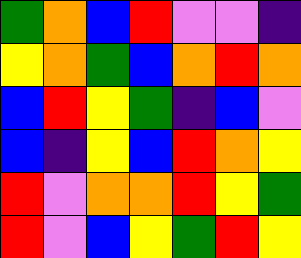[["green", "orange", "blue", "red", "violet", "violet", "indigo"], ["yellow", "orange", "green", "blue", "orange", "red", "orange"], ["blue", "red", "yellow", "green", "indigo", "blue", "violet"], ["blue", "indigo", "yellow", "blue", "red", "orange", "yellow"], ["red", "violet", "orange", "orange", "red", "yellow", "green"], ["red", "violet", "blue", "yellow", "green", "red", "yellow"]]